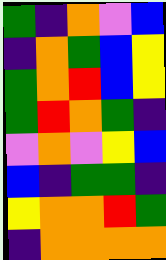[["green", "indigo", "orange", "violet", "blue"], ["indigo", "orange", "green", "blue", "yellow"], ["green", "orange", "red", "blue", "yellow"], ["green", "red", "orange", "green", "indigo"], ["violet", "orange", "violet", "yellow", "blue"], ["blue", "indigo", "green", "green", "indigo"], ["yellow", "orange", "orange", "red", "green"], ["indigo", "orange", "orange", "orange", "orange"]]